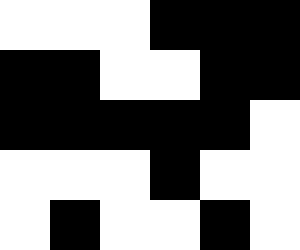[["white", "white", "white", "black", "black", "black"], ["black", "black", "white", "white", "black", "black"], ["black", "black", "black", "black", "black", "white"], ["white", "white", "white", "black", "white", "white"], ["white", "black", "white", "white", "black", "white"]]